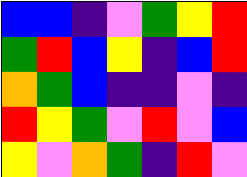[["blue", "blue", "indigo", "violet", "green", "yellow", "red"], ["green", "red", "blue", "yellow", "indigo", "blue", "red"], ["orange", "green", "blue", "indigo", "indigo", "violet", "indigo"], ["red", "yellow", "green", "violet", "red", "violet", "blue"], ["yellow", "violet", "orange", "green", "indigo", "red", "violet"]]